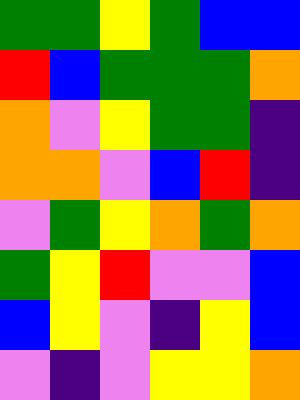[["green", "green", "yellow", "green", "blue", "blue"], ["red", "blue", "green", "green", "green", "orange"], ["orange", "violet", "yellow", "green", "green", "indigo"], ["orange", "orange", "violet", "blue", "red", "indigo"], ["violet", "green", "yellow", "orange", "green", "orange"], ["green", "yellow", "red", "violet", "violet", "blue"], ["blue", "yellow", "violet", "indigo", "yellow", "blue"], ["violet", "indigo", "violet", "yellow", "yellow", "orange"]]